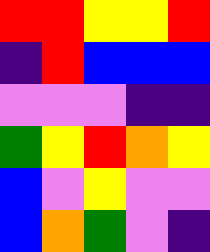[["red", "red", "yellow", "yellow", "red"], ["indigo", "red", "blue", "blue", "blue"], ["violet", "violet", "violet", "indigo", "indigo"], ["green", "yellow", "red", "orange", "yellow"], ["blue", "violet", "yellow", "violet", "violet"], ["blue", "orange", "green", "violet", "indigo"]]